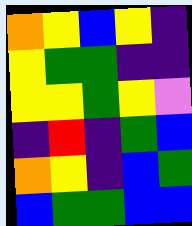[["orange", "yellow", "blue", "yellow", "indigo"], ["yellow", "green", "green", "indigo", "indigo"], ["yellow", "yellow", "green", "yellow", "violet"], ["indigo", "red", "indigo", "green", "blue"], ["orange", "yellow", "indigo", "blue", "green"], ["blue", "green", "green", "blue", "blue"]]